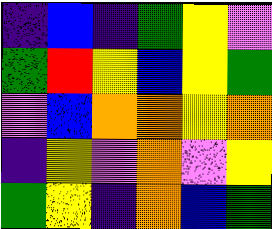[["indigo", "blue", "indigo", "green", "yellow", "violet"], ["green", "red", "yellow", "blue", "yellow", "green"], ["violet", "blue", "orange", "orange", "yellow", "orange"], ["indigo", "yellow", "violet", "orange", "violet", "yellow"], ["green", "yellow", "indigo", "orange", "blue", "green"]]